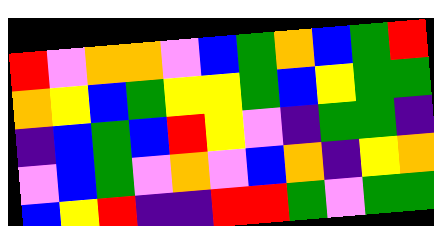[["red", "violet", "orange", "orange", "violet", "blue", "green", "orange", "blue", "green", "red"], ["orange", "yellow", "blue", "green", "yellow", "yellow", "green", "blue", "yellow", "green", "green"], ["indigo", "blue", "green", "blue", "red", "yellow", "violet", "indigo", "green", "green", "indigo"], ["violet", "blue", "green", "violet", "orange", "violet", "blue", "orange", "indigo", "yellow", "orange"], ["blue", "yellow", "red", "indigo", "indigo", "red", "red", "green", "violet", "green", "green"]]